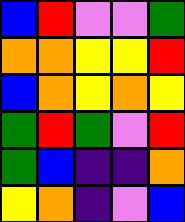[["blue", "red", "violet", "violet", "green"], ["orange", "orange", "yellow", "yellow", "red"], ["blue", "orange", "yellow", "orange", "yellow"], ["green", "red", "green", "violet", "red"], ["green", "blue", "indigo", "indigo", "orange"], ["yellow", "orange", "indigo", "violet", "blue"]]